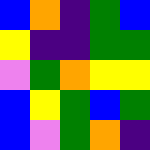[["blue", "orange", "indigo", "green", "blue"], ["yellow", "indigo", "indigo", "green", "green"], ["violet", "green", "orange", "yellow", "yellow"], ["blue", "yellow", "green", "blue", "green"], ["blue", "violet", "green", "orange", "indigo"]]